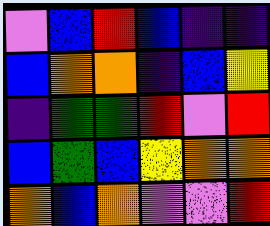[["violet", "blue", "red", "blue", "indigo", "indigo"], ["blue", "orange", "orange", "indigo", "blue", "yellow"], ["indigo", "green", "green", "red", "violet", "red"], ["blue", "green", "blue", "yellow", "orange", "orange"], ["orange", "blue", "orange", "violet", "violet", "red"]]